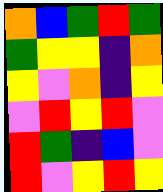[["orange", "blue", "green", "red", "green"], ["green", "yellow", "yellow", "indigo", "orange"], ["yellow", "violet", "orange", "indigo", "yellow"], ["violet", "red", "yellow", "red", "violet"], ["red", "green", "indigo", "blue", "violet"], ["red", "violet", "yellow", "red", "yellow"]]